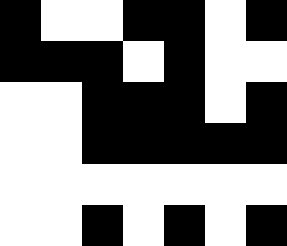[["black", "white", "white", "black", "black", "white", "black"], ["black", "black", "black", "white", "black", "white", "white"], ["white", "white", "black", "black", "black", "white", "black"], ["white", "white", "black", "black", "black", "black", "black"], ["white", "white", "white", "white", "white", "white", "white"], ["white", "white", "black", "white", "black", "white", "black"]]